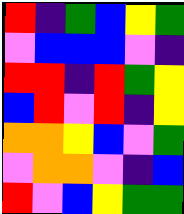[["red", "indigo", "green", "blue", "yellow", "green"], ["violet", "blue", "blue", "blue", "violet", "indigo"], ["red", "red", "indigo", "red", "green", "yellow"], ["blue", "red", "violet", "red", "indigo", "yellow"], ["orange", "orange", "yellow", "blue", "violet", "green"], ["violet", "orange", "orange", "violet", "indigo", "blue"], ["red", "violet", "blue", "yellow", "green", "green"]]